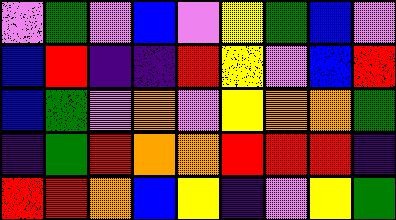[["violet", "green", "violet", "blue", "violet", "yellow", "green", "blue", "violet"], ["blue", "red", "indigo", "indigo", "red", "yellow", "violet", "blue", "red"], ["blue", "green", "violet", "orange", "violet", "yellow", "orange", "orange", "green"], ["indigo", "green", "red", "orange", "orange", "red", "red", "red", "indigo"], ["red", "red", "orange", "blue", "yellow", "indigo", "violet", "yellow", "green"]]